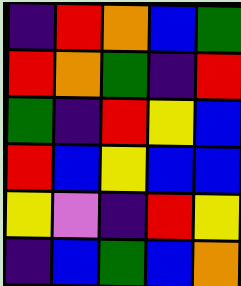[["indigo", "red", "orange", "blue", "green"], ["red", "orange", "green", "indigo", "red"], ["green", "indigo", "red", "yellow", "blue"], ["red", "blue", "yellow", "blue", "blue"], ["yellow", "violet", "indigo", "red", "yellow"], ["indigo", "blue", "green", "blue", "orange"]]